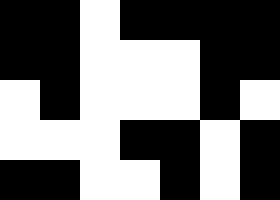[["black", "black", "white", "black", "black", "black", "black"], ["black", "black", "white", "white", "white", "black", "black"], ["white", "black", "white", "white", "white", "black", "white"], ["white", "white", "white", "black", "black", "white", "black"], ["black", "black", "white", "white", "black", "white", "black"]]